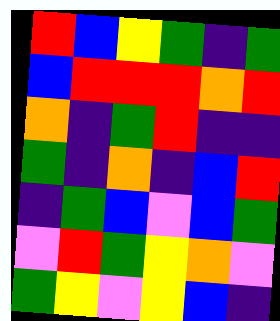[["red", "blue", "yellow", "green", "indigo", "green"], ["blue", "red", "red", "red", "orange", "red"], ["orange", "indigo", "green", "red", "indigo", "indigo"], ["green", "indigo", "orange", "indigo", "blue", "red"], ["indigo", "green", "blue", "violet", "blue", "green"], ["violet", "red", "green", "yellow", "orange", "violet"], ["green", "yellow", "violet", "yellow", "blue", "indigo"]]